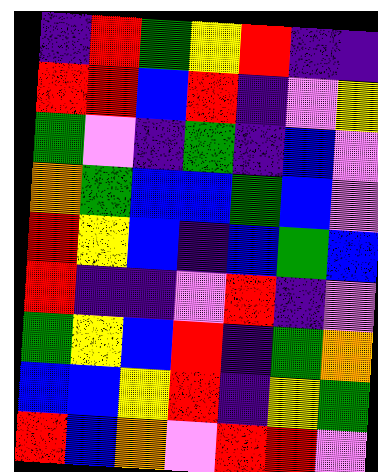[["indigo", "red", "green", "yellow", "red", "indigo", "indigo"], ["red", "red", "blue", "red", "indigo", "violet", "yellow"], ["green", "violet", "indigo", "green", "indigo", "blue", "violet"], ["orange", "green", "blue", "blue", "green", "blue", "violet"], ["red", "yellow", "blue", "indigo", "blue", "green", "blue"], ["red", "indigo", "indigo", "violet", "red", "indigo", "violet"], ["green", "yellow", "blue", "red", "indigo", "green", "orange"], ["blue", "blue", "yellow", "red", "indigo", "yellow", "green"], ["red", "blue", "orange", "violet", "red", "red", "violet"]]